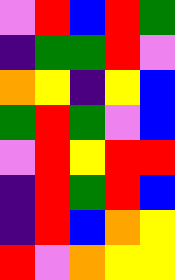[["violet", "red", "blue", "red", "green"], ["indigo", "green", "green", "red", "violet"], ["orange", "yellow", "indigo", "yellow", "blue"], ["green", "red", "green", "violet", "blue"], ["violet", "red", "yellow", "red", "red"], ["indigo", "red", "green", "red", "blue"], ["indigo", "red", "blue", "orange", "yellow"], ["red", "violet", "orange", "yellow", "yellow"]]